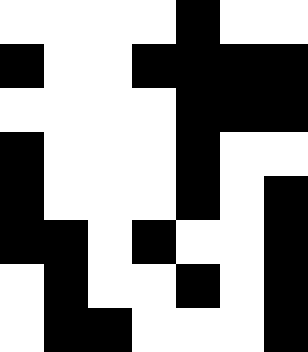[["white", "white", "white", "white", "black", "white", "white"], ["black", "white", "white", "black", "black", "black", "black"], ["white", "white", "white", "white", "black", "black", "black"], ["black", "white", "white", "white", "black", "white", "white"], ["black", "white", "white", "white", "black", "white", "black"], ["black", "black", "white", "black", "white", "white", "black"], ["white", "black", "white", "white", "black", "white", "black"], ["white", "black", "black", "white", "white", "white", "black"]]